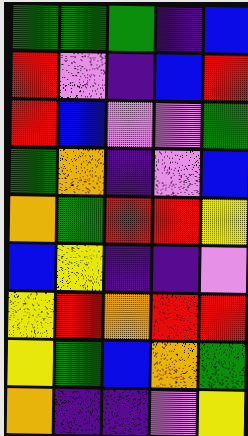[["green", "green", "green", "indigo", "blue"], ["red", "violet", "indigo", "blue", "red"], ["red", "blue", "violet", "violet", "green"], ["green", "orange", "indigo", "violet", "blue"], ["orange", "green", "red", "red", "yellow"], ["blue", "yellow", "indigo", "indigo", "violet"], ["yellow", "red", "orange", "red", "red"], ["yellow", "green", "blue", "orange", "green"], ["orange", "indigo", "indigo", "violet", "yellow"]]